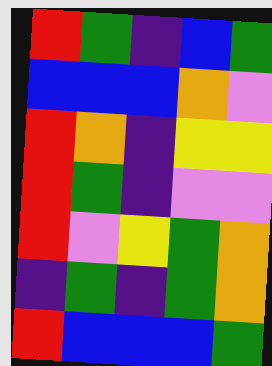[["red", "green", "indigo", "blue", "green"], ["blue", "blue", "blue", "orange", "violet"], ["red", "orange", "indigo", "yellow", "yellow"], ["red", "green", "indigo", "violet", "violet"], ["red", "violet", "yellow", "green", "orange"], ["indigo", "green", "indigo", "green", "orange"], ["red", "blue", "blue", "blue", "green"]]